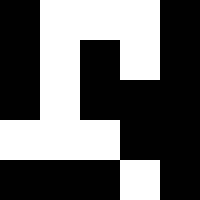[["black", "white", "white", "white", "black"], ["black", "white", "black", "white", "black"], ["black", "white", "black", "black", "black"], ["white", "white", "white", "black", "black"], ["black", "black", "black", "white", "black"]]